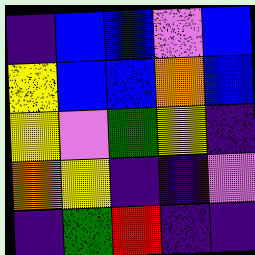[["indigo", "blue", "blue", "violet", "blue"], ["yellow", "blue", "blue", "orange", "blue"], ["yellow", "violet", "green", "yellow", "indigo"], ["orange", "yellow", "indigo", "indigo", "violet"], ["indigo", "green", "red", "indigo", "indigo"]]